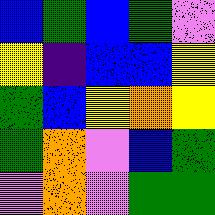[["blue", "green", "blue", "green", "violet"], ["yellow", "indigo", "blue", "blue", "yellow"], ["green", "blue", "yellow", "orange", "yellow"], ["green", "orange", "violet", "blue", "green"], ["violet", "orange", "violet", "green", "green"]]